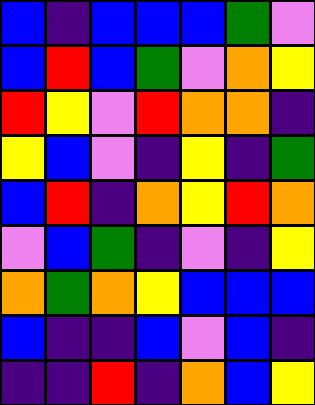[["blue", "indigo", "blue", "blue", "blue", "green", "violet"], ["blue", "red", "blue", "green", "violet", "orange", "yellow"], ["red", "yellow", "violet", "red", "orange", "orange", "indigo"], ["yellow", "blue", "violet", "indigo", "yellow", "indigo", "green"], ["blue", "red", "indigo", "orange", "yellow", "red", "orange"], ["violet", "blue", "green", "indigo", "violet", "indigo", "yellow"], ["orange", "green", "orange", "yellow", "blue", "blue", "blue"], ["blue", "indigo", "indigo", "blue", "violet", "blue", "indigo"], ["indigo", "indigo", "red", "indigo", "orange", "blue", "yellow"]]